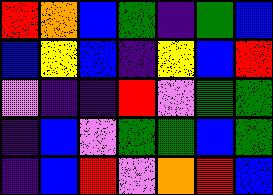[["red", "orange", "blue", "green", "indigo", "green", "blue"], ["blue", "yellow", "blue", "indigo", "yellow", "blue", "red"], ["violet", "indigo", "indigo", "red", "violet", "green", "green"], ["indigo", "blue", "violet", "green", "green", "blue", "green"], ["indigo", "blue", "red", "violet", "orange", "red", "blue"]]